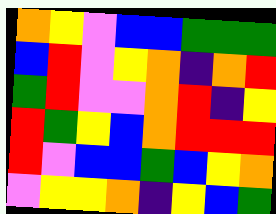[["orange", "yellow", "violet", "blue", "blue", "green", "green", "green"], ["blue", "red", "violet", "yellow", "orange", "indigo", "orange", "red"], ["green", "red", "violet", "violet", "orange", "red", "indigo", "yellow"], ["red", "green", "yellow", "blue", "orange", "red", "red", "red"], ["red", "violet", "blue", "blue", "green", "blue", "yellow", "orange"], ["violet", "yellow", "yellow", "orange", "indigo", "yellow", "blue", "green"]]